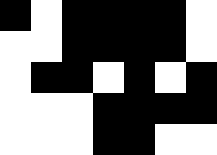[["black", "white", "black", "black", "black", "black", "white"], ["white", "white", "black", "black", "black", "black", "white"], ["white", "black", "black", "white", "black", "white", "black"], ["white", "white", "white", "black", "black", "black", "black"], ["white", "white", "white", "black", "black", "white", "white"]]